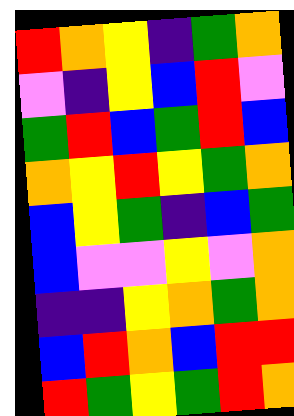[["red", "orange", "yellow", "indigo", "green", "orange"], ["violet", "indigo", "yellow", "blue", "red", "violet"], ["green", "red", "blue", "green", "red", "blue"], ["orange", "yellow", "red", "yellow", "green", "orange"], ["blue", "yellow", "green", "indigo", "blue", "green"], ["blue", "violet", "violet", "yellow", "violet", "orange"], ["indigo", "indigo", "yellow", "orange", "green", "orange"], ["blue", "red", "orange", "blue", "red", "red"], ["red", "green", "yellow", "green", "red", "orange"]]